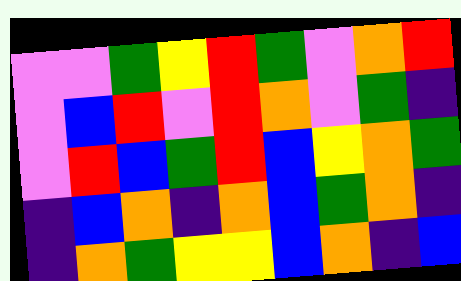[["violet", "violet", "green", "yellow", "red", "green", "violet", "orange", "red"], ["violet", "blue", "red", "violet", "red", "orange", "violet", "green", "indigo"], ["violet", "red", "blue", "green", "red", "blue", "yellow", "orange", "green"], ["indigo", "blue", "orange", "indigo", "orange", "blue", "green", "orange", "indigo"], ["indigo", "orange", "green", "yellow", "yellow", "blue", "orange", "indigo", "blue"]]